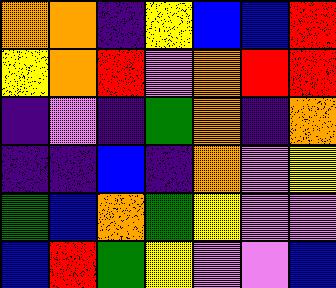[["orange", "orange", "indigo", "yellow", "blue", "blue", "red"], ["yellow", "orange", "red", "violet", "orange", "red", "red"], ["indigo", "violet", "indigo", "green", "orange", "indigo", "orange"], ["indigo", "indigo", "blue", "indigo", "orange", "violet", "yellow"], ["green", "blue", "orange", "green", "yellow", "violet", "violet"], ["blue", "red", "green", "yellow", "violet", "violet", "blue"]]